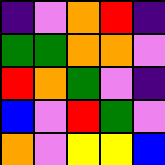[["indigo", "violet", "orange", "red", "indigo"], ["green", "green", "orange", "orange", "violet"], ["red", "orange", "green", "violet", "indigo"], ["blue", "violet", "red", "green", "violet"], ["orange", "violet", "yellow", "yellow", "blue"]]